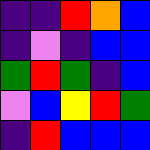[["indigo", "indigo", "red", "orange", "blue"], ["indigo", "violet", "indigo", "blue", "blue"], ["green", "red", "green", "indigo", "blue"], ["violet", "blue", "yellow", "red", "green"], ["indigo", "red", "blue", "blue", "blue"]]